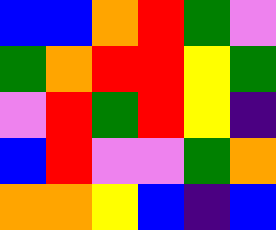[["blue", "blue", "orange", "red", "green", "violet"], ["green", "orange", "red", "red", "yellow", "green"], ["violet", "red", "green", "red", "yellow", "indigo"], ["blue", "red", "violet", "violet", "green", "orange"], ["orange", "orange", "yellow", "blue", "indigo", "blue"]]